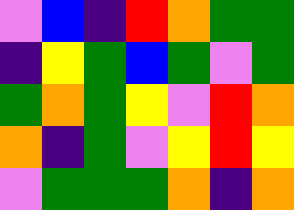[["violet", "blue", "indigo", "red", "orange", "green", "green"], ["indigo", "yellow", "green", "blue", "green", "violet", "green"], ["green", "orange", "green", "yellow", "violet", "red", "orange"], ["orange", "indigo", "green", "violet", "yellow", "red", "yellow"], ["violet", "green", "green", "green", "orange", "indigo", "orange"]]